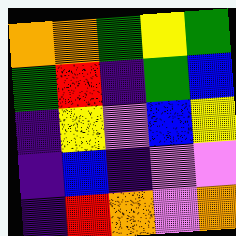[["orange", "orange", "green", "yellow", "green"], ["green", "red", "indigo", "green", "blue"], ["indigo", "yellow", "violet", "blue", "yellow"], ["indigo", "blue", "indigo", "violet", "violet"], ["indigo", "red", "orange", "violet", "orange"]]